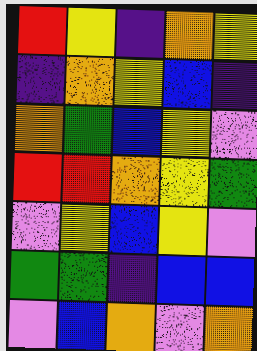[["red", "yellow", "indigo", "orange", "yellow"], ["indigo", "orange", "yellow", "blue", "indigo"], ["orange", "green", "blue", "yellow", "violet"], ["red", "red", "orange", "yellow", "green"], ["violet", "yellow", "blue", "yellow", "violet"], ["green", "green", "indigo", "blue", "blue"], ["violet", "blue", "orange", "violet", "orange"]]